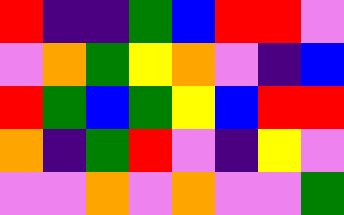[["red", "indigo", "indigo", "green", "blue", "red", "red", "violet"], ["violet", "orange", "green", "yellow", "orange", "violet", "indigo", "blue"], ["red", "green", "blue", "green", "yellow", "blue", "red", "red"], ["orange", "indigo", "green", "red", "violet", "indigo", "yellow", "violet"], ["violet", "violet", "orange", "violet", "orange", "violet", "violet", "green"]]